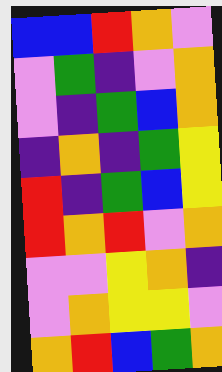[["blue", "blue", "red", "orange", "violet"], ["violet", "green", "indigo", "violet", "orange"], ["violet", "indigo", "green", "blue", "orange"], ["indigo", "orange", "indigo", "green", "yellow"], ["red", "indigo", "green", "blue", "yellow"], ["red", "orange", "red", "violet", "orange"], ["violet", "violet", "yellow", "orange", "indigo"], ["violet", "orange", "yellow", "yellow", "violet"], ["orange", "red", "blue", "green", "orange"]]